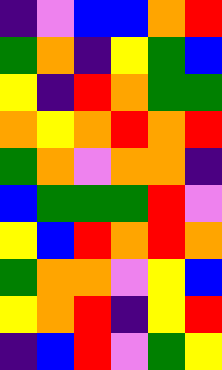[["indigo", "violet", "blue", "blue", "orange", "red"], ["green", "orange", "indigo", "yellow", "green", "blue"], ["yellow", "indigo", "red", "orange", "green", "green"], ["orange", "yellow", "orange", "red", "orange", "red"], ["green", "orange", "violet", "orange", "orange", "indigo"], ["blue", "green", "green", "green", "red", "violet"], ["yellow", "blue", "red", "orange", "red", "orange"], ["green", "orange", "orange", "violet", "yellow", "blue"], ["yellow", "orange", "red", "indigo", "yellow", "red"], ["indigo", "blue", "red", "violet", "green", "yellow"]]